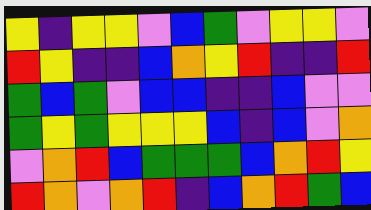[["yellow", "indigo", "yellow", "yellow", "violet", "blue", "green", "violet", "yellow", "yellow", "violet"], ["red", "yellow", "indigo", "indigo", "blue", "orange", "yellow", "red", "indigo", "indigo", "red"], ["green", "blue", "green", "violet", "blue", "blue", "indigo", "indigo", "blue", "violet", "violet"], ["green", "yellow", "green", "yellow", "yellow", "yellow", "blue", "indigo", "blue", "violet", "orange"], ["violet", "orange", "red", "blue", "green", "green", "green", "blue", "orange", "red", "yellow"], ["red", "orange", "violet", "orange", "red", "indigo", "blue", "orange", "red", "green", "blue"]]